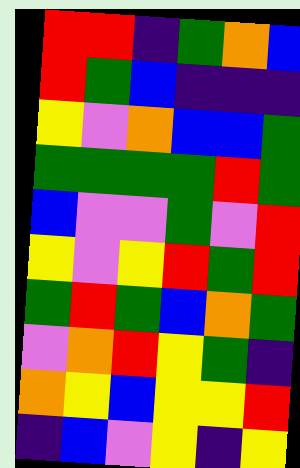[["red", "red", "indigo", "green", "orange", "blue"], ["red", "green", "blue", "indigo", "indigo", "indigo"], ["yellow", "violet", "orange", "blue", "blue", "green"], ["green", "green", "green", "green", "red", "green"], ["blue", "violet", "violet", "green", "violet", "red"], ["yellow", "violet", "yellow", "red", "green", "red"], ["green", "red", "green", "blue", "orange", "green"], ["violet", "orange", "red", "yellow", "green", "indigo"], ["orange", "yellow", "blue", "yellow", "yellow", "red"], ["indigo", "blue", "violet", "yellow", "indigo", "yellow"]]